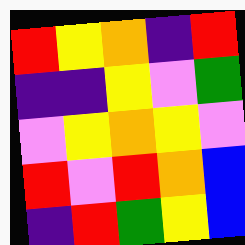[["red", "yellow", "orange", "indigo", "red"], ["indigo", "indigo", "yellow", "violet", "green"], ["violet", "yellow", "orange", "yellow", "violet"], ["red", "violet", "red", "orange", "blue"], ["indigo", "red", "green", "yellow", "blue"]]